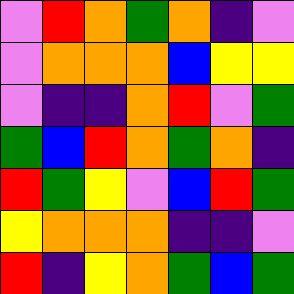[["violet", "red", "orange", "green", "orange", "indigo", "violet"], ["violet", "orange", "orange", "orange", "blue", "yellow", "yellow"], ["violet", "indigo", "indigo", "orange", "red", "violet", "green"], ["green", "blue", "red", "orange", "green", "orange", "indigo"], ["red", "green", "yellow", "violet", "blue", "red", "green"], ["yellow", "orange", "orange", "orange", "indigo", "indigo", "violet"], ["red", "indigo", "yellow", "orange", "green", "blue", "green"]]